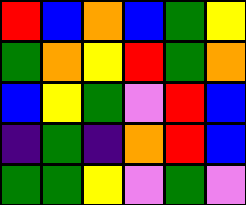[["red", "blue", "orange", "blue", "green", "yellow"], ["green", "orange", "yellow", "red", "green", "orange"], ["blue", "yellow", "green", "violet", "red", "blue"], ["indigo", "green", "indigo", "orange", "red", "blue"], ["green", "green", "yellow", "violet", "green", "violet"]]